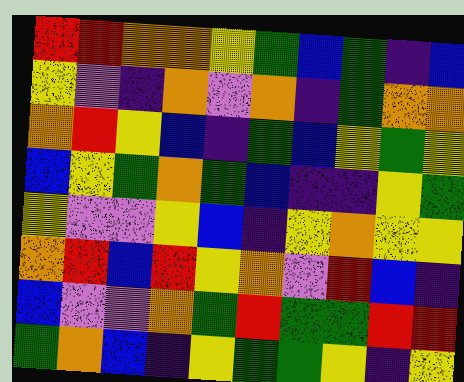[["red", "red", "orange", "orange", "yellow", "green", "blue", "green", "indigo", "blue"], ["yellow", "violet", "indigo", "orange", "violet", "orange", "indigo", "green", "orange", "orange"], ["orange", "red", "yellow", "blue", "indigo", "green", "blue", "yellow", "green", "yellow"], ["blue", "yellow", "green", "orange", "green", "blue", "indigo", "indigo", "yellow", "green"], ["yellow", "violet", "violet", "yellow", "blue", "indigo", "yellow", "orange", "yellow", "yellow"], ["orange", "red", "blue", "red", "yellow", "orange", "violet", "red", "blue", "indigo"], ["blue", "violet", "violet", "orange", "green", "red", "green", "green", "red", "red"], ["green", "orange", "blue", "indigo", "yellow", "green", "green", "yellow", "indigo", "yellow"]]